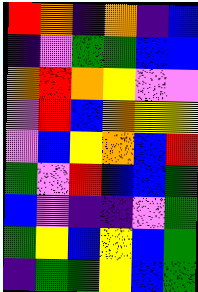[["red", "orange", "indigo", "orange", "indigo", "blue"], ["indigo", "violet", "green", "green", "blue", "blue"], ["orange", "red", "orange", "yellow", "violet", "violet"], ["violet", "red", "blue", "orange", "yellow", "yellow"], ["violet", "blue", "yellow", "orange", "blue", "red"], ["green", "violet", "red", "blue", "blue", "green"], ["blue", "violet", "indigo", "indigo", "violet", "green"], ["green", "yellow", "blue", "yellow", "blue", "green"], ["indigo", "green", "green", "yellow", "blue", "green"]]